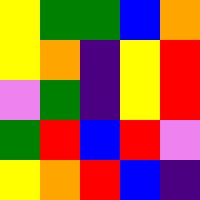[["yellow", "green", "green", "blue", "orange"], ["yellow", "orange", "indigo", "yellow", "red"], ["violet", "green", "indigo", "yellow", "red"], ["green", "red", "blue", "red", "violet"], ["yellow", "orange", "red", "blue", "indigo"]]